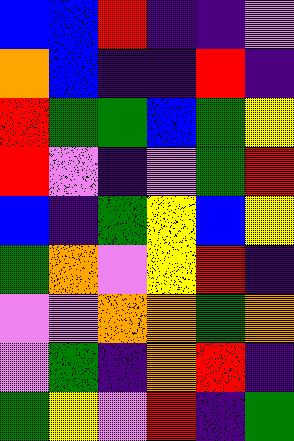[["blue", "blue", "red", "indigo", "indigo", "violet"], ["orange", "blue", "indigo", "indigo", "red", "indigo"], ["red", "green", "green", "blue", "green", "yellow"], ["red", "violet", "indigo", "violet", "green", "red"], ["blue", "indigo", "green", "yellow", "blue", "yellow"], ["green", "orange", "violet", "yellow", "red", "indigo"], ["violet", "violet", "orange", "orange", "green", "orange"], ["violet", "green", "indigo", "orange", "red", "indigo"], ["green", "yellow", "violet", "red", "indigo", "green"]]